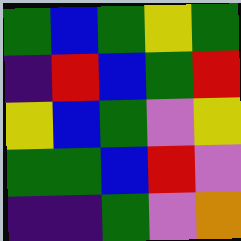[["green", "blue", "green", "yellow", "green"], ["indigo", "red", "blue", "green", "red"], ["yellow", "blue", "green", "violet", "yellow"], ["green", "green", "blue", "red", "violet"], ["indigo", "indigo", "green", "violet", "orange"]]